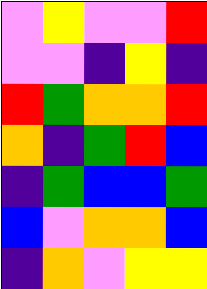[["violet", "yellow", "violet", "violet", "red"], ["violet", "violet", "indigo", "yellow", "indigo"], ["red", "green", "orange", "orange", "red"], ["orange", "indigo", "green", "red", "blue"], ["indigo", "green", "blue", "blue", "green"], ["blue", "violet", "orange", "orange", "blue"], ["indigo", "orange", "violet", "yellow", "yellow"]]